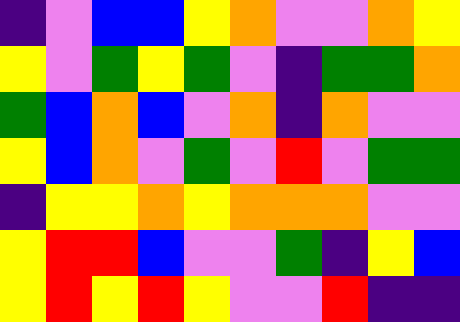[["indigo", "violet", "blue", "blue", "yellow", "orange", "violet", "violet", "orange", "yellow"], ["yellow", "violet", "green", "yellow", "green", "violet", "indigo", "green", "green", "orange"], ["green", "blue", "orange", "blue", "violet", "orange", "indigo", "orange", "violet", "violet"], ["yellow", "blue", "orange", "violet", "green", "violet", "red", "violet", "green", "green"], ["indigo", "yellow", "yellow", "orange", "yellow", "orange", "orange", "orange", "violet", "violet"], ["yellow", "red", "red", "blue", "violet", "violet", "green", "indigo", "yellow", "blue"], ["yellow", "red", "yellow", "red", "yellow", "violet", "violet", "red", "indigo", "indigo"]]